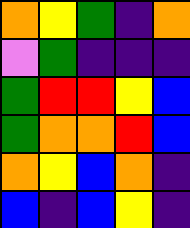[["orange", "yellow", "green", "indigo", "orange"], ["violet", "green", "indigo", "indigo", "indigo"], ["green", "red", "red", "yellow", "blue"], ["green", "orange", "orange", "red", "blue"], ["orange", "yellow", "blue", "orange", "indigo"], ["blue", "indigo", "blue", "yellow", "indigo"]]